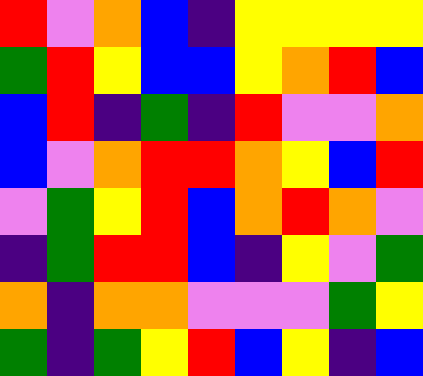[["red", "violet", "orange", "blue", "indigo", "yellow", "yellow", "yellow", "yellow"], ["green", "red", "yellow", "blue", "blue", "yellow", "orange", "red", "blue"], ["blue", "red", "indigo", "green", "indigo", "red", "violet", "violet", "orange"], ["blue", "violet", "orange", "red", "red", "orange", "yellow", "blue", "red"], ["violet", "green", "yellow", "red", "blue", "orange", "red", "orange", "violet"], ["indigo", "green", "red", "red", "blue", "indigo", "yellow", "violet", "green"], ["orange", "indigo", "orange", "orange", "violet", "violet", "violet", "green", "yellow"], ["green", "indigo", "green", "yellow", "red", "blue", "yellow", "indigo", "blue"]]